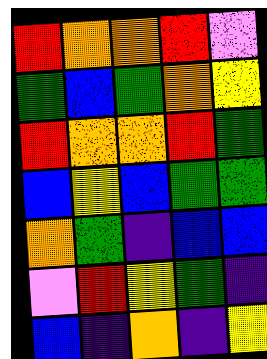[["red", "orange", "orange", "red", "violet"], ["green", "blue", "green", "orange", "yellow"], ["red", "orange", "orange", "red", "green"], ["blue", "yellow", "blue", "green", "green"], ["orange", "green", "indigo", "blue", "blue"], ["violet", "red", "yellow", "green", "indigo"], ["blue", "indigo", "orange", "indigo", "yellow"]]